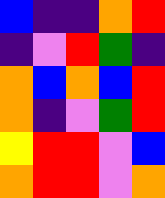[["blue", "indigo", "indigo", "orange", "red"], ["indigo", "violet", "red", "green", "indigo"], ["orange", "blue", "orange", "blue", "red"], ["orange", "indigo", "violet", "green", "red"], ["yellow", "red", "red", "violet", "blue"], ["orange", "red", "red", "violet", "orange"]]